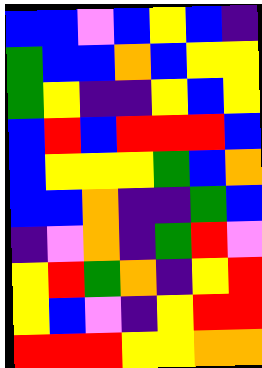[["blue", "blue", "violet", "blue", "yellow", "blue", "indigo"], ["green", "blue", "blue", "orange", "blue", "yellow", "yellow"], ["green", "yellow", "indigo", "indigo", "yellow", "blue", "yellow"], ["blue", "red", "blue", "red", "red", "red", "blue"], ["blue", "yellow", "yellow", "yellow", "green", "blue", "orange"], ["blue", "blue", "orange", "indigo", "indigo", "green", "blue"], ["indigo", "violet", "orange", "indigo", "green", "red", "violet"], ["yellow", "red", "green", "orange", "indigo", "yellow", "red"], ["yellow", "blue", "violet", "indigo", "yellow", "red", "red"], ["red", "red", "red", "yellow", "yellow", "orange", "orange"]]